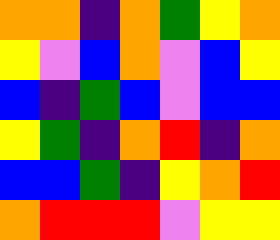[["orange", "orange", "indigo", "orange", "green", "yellow", "orange"], ["yellow", "violet", "blue", "orange", "violet", "blue", "yellow"], ["blue", "indigo", "green", "blue", "violet", "blue", "blue"], ["yellow", "green", "indigo", "orange", "red", "indigo", "orange"], ["blue", "blue", "green", "indigo", "yellow", "orange", "red"], ["orange", "red", "red", "red", "violet", "yellow", "yellow"]]